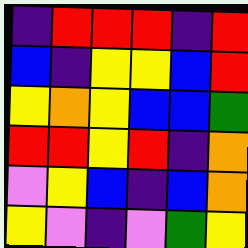[["indigo", "red", "red", "red", "indigo", "red"], ["blue", "indigo", "yellow", "yellow", "blue", "red"], ["yellow", "orange", "yellow", "blue", "blue", "green"], ["red", "red", "yellow", "red", "indigo", "orange"], ["violet", "yellow", "blue", "indigo", "blue", "orange"], ["yellow", "violet", "indigo", "violet", "green", "yellow"]]